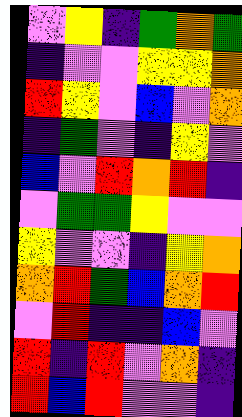[["violet", "yellow", "indigo", "green", "orange", "green"], ["indigo", "violet", "violet", "yellow", "yellow", "orange"], ["red", "yellow", "violet", "blue", "violet", "orange"], ["indigo", "green", "violet", "indigo", "yellow", "violet"], ["blue", "violet", "red", "orange", "red", "indigo"], ["violet", "green", "green", "yellow", "violet", "violet"], ["yellow", "violet", "violet", "indigo", "yellow", "orange"], ["orange", "red", "green", "blue", "orange", "red"], ["violet", "red", "indigo", "indigo", "blue", "violet"], ["red", "indigo", "red", "violet", "orange", "indigo"], ["red", "blue", "red", "violet", "violet", "indigo"]]